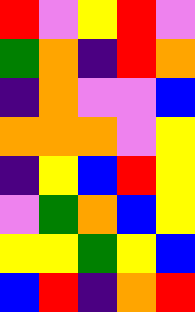[["red", "violet", "yellow", "red", "violet"], ["green", "orange", "indigo", "red", "orange"], ["indigo", "orange", "violet", "violet", "blue"], ["orange", "orange", "orange", "violet", "yellow"], ["indigo", "yellow", "blue", "red", "yellow"], ["violet", "green", "orange", "blue", "yellow"], ["yellow", "yellow", "green", "yellow", "blue"], ["blue", "red", "indigo", "orange", "red"]]